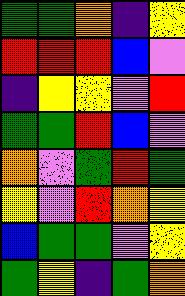[["green", "green", "orange", "indigo", "yellow"], ["red", "red", "red", "blue", "violet"], ["indigo", "yellow", "yellow", "violet", "red"], ["green", "green", "red", "blue", "violet"], ["orange", "violet", "green", "red", "green"], ["yellow", "violet", "red", "orange", "yellow"], ["blue", "green", "green", "violet", "yellow"], ["green", "yellow", "indigo", "green", "orange"]]